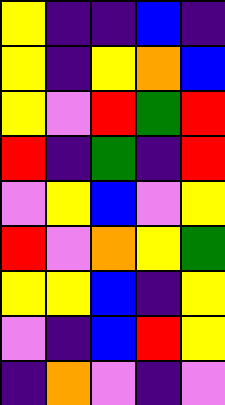[["yellow", "indigo", "indigo", "blue", "indigo"], ["yellow", "indigo", "yellow", "orange", "blue"], ["yellow", "violet", "red", "green", "red"], ["red", "indigo", "green", "indigo", "red"], ["violet", "yellow", "blue", "violet", "yellow"], ["red", "violet", "orange", "yellow", "green"], ["yellow", "yellow", "blue", "indigo", "yellow"], ["violet", "indigo", "blue", "red", "yellow"], ["indigo", "orange", "violet", "indigo", "violet"]]